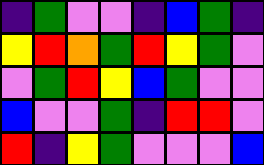[["indigo", "green", "violet", "violet", "indigo", "blue", "green", "indigo"], ["yellow", "red", "orange", "green", "red", "yellow", "green", "violet"], ["violet", "green", "red", "yellow", "blue", "green", "violet", "violet"], ["blue", "violet", "violet", "green", "indigo", "red", "red", "violet"], ["red", "indigo", "yellow", "green", "violet", "violet", "violet", "blue"]]